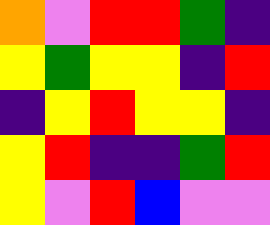[["orange", "violet", "red", "red", "green", "indigo"], ["yellow", "green", "yellow", "yellow", "indigo", "red"], ["indigo", "yellow", "red", "yellow", "yellow", "indigo"], ["yellow", "red", "indigo", "indigo", "green", "red"], ["yellow", "violet", "red", "blue", "violet", "violet"]]